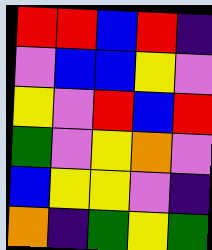[["red", "red", "blue", "red", "indigo"], ["violet", "blue", "blue", "yellow", "violet"], ["yellow", "violet", "red", "blue", "red"], ["green", "violet", "yellow", "orange", "violet"], ["blue", "yellow", "yellow", "violet", "indigo"], ["orange", "indigo", "green", "yellow", "green"]]